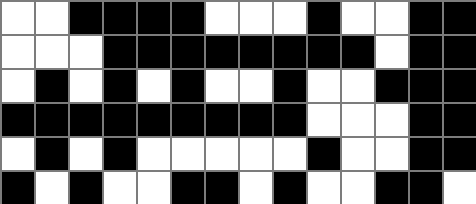[["white", "white", "black", "black", "black", "black", "white", "white", "white", "black", "white", "white", "black", "black"], ["white", "white", "white", "black", "black", "black", "black", "black", "black", "black", "black", "white", "black", "black"], ["white", "black", "white", "black", "white", "black", "white", "white", "black", "white", "white", "black", "black", "black"], ["black", "black", "black", "black", "black", "black", "black", "black", "black", "white", "white", "white", "black", "black"], ["white", "black", "white", "black", "white", "white", "white", "white", "white", "black", "white", "white", "black", "black"], ["black", "white", "black", "white", "white", "black", "black", "white", "black", "white", "white", "black", "black", "white"]]